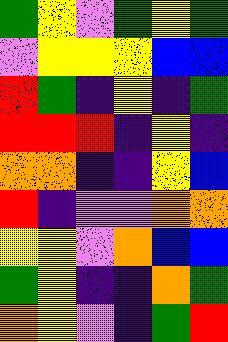[["green", "yellow", "violet", "green", "yellow", "green"], ["violet", "yellow", "yellow", "yellow", "blue", "blue"], ["red", "green", "indigo", "yellow", "indigo", "green"], ["red", "red", "red", "indigo", "yellow", "indigo"], ["orange", "orange", "indigo", "indigo", "yellow", "blue"], ["red", "indigo", "violet", "violet", "orange", "orange"], ["yellow", "yellow", "violet", "orange", "blue", "blue"], ["green", "yellow", "indigo", "indigo", "orange", "green"], ["orange", "yellow", "violet", "indigo", "green", "red"]]